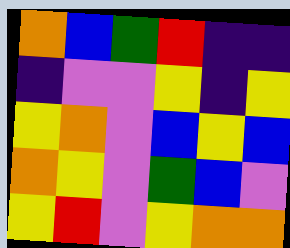[["orange", "blue", "green", "red", "indigo", "indigo"], ["indigo", "violet", "violet", "yellow", "indigo", "yellow"], ["yellow", "orange", "violet", "blue", "yellow", "blue"], ["orange", "yellow", "violet", "green", "blue", "violet"], ["yellow", "red", "violet", "yellow", "orange", "orange"]]